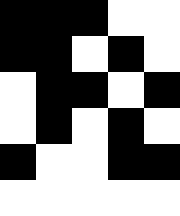[["black", "black", "black", "white", "white"], ["black", "black", "white", "black", "white"], ["white", "black", "black", "white", "black"], ["white", "black", "white", "black", "white"], ["black", "white", "white", "black", "black"], ["white", "white", "white", "white", "white"]]